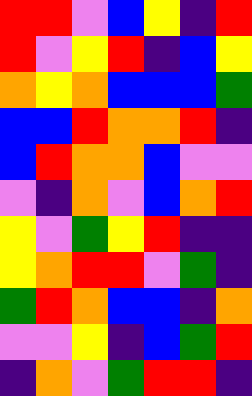[["red", "red", "violet", "blue", "yellow", "indigo", "red"], ["red", "violet", "yellow", "red", "indigo", "blue", "yellow"], ["orange", "yellow", "orange", "blue", "blue", "blue", "green"], ["blue", "blue", "red", "orange", "orange", "red", "indigo"], ["blue", "red", "orange", "orange", "blue", "violet", "violet"], ["violet", "indigo", "orange", "violet", "blue", "orange", "red"], ["yellow", "violet", "green", "yellow", "red", "indigo", "indigo"], ["yellow", "orange", "red", "red", "violet", "green", "indigo"], ["green", "red", "orange", "blue", "blue", "indigo", "orange"], ["violet", "violet", "yellow", "indigo", "blue", "green", "red"], ["indigo", "orange", "violet", "green", "red", "red", "indigo"]]